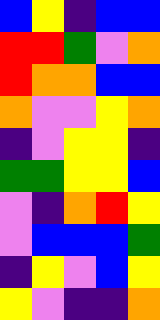[["blue", "yellow", "indigo", "blue", "blue"], ["red", "red", "green", "violet", "orange"], ["red", "orange", "orange", "blue", "blue"], ["orange", "violet", "violet", "yellow", "orange"], ["indigo", "violet", "yellow", "yellow", "indigo"], ["green", "green", "yellow", "yellow", "blue"], ["violet", "indigo", "orange", "red", "yellow"], ["violet", "blue", "blue", "blue", "green"], ["indigo", "yellow", "violet", "blue", "yellow"], ["yellow", "violet", "indigo", "indigo", "orange"]]